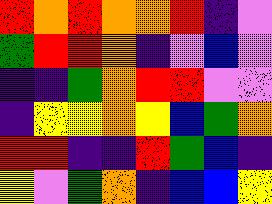[["red", "orange", "red", "orange", "orange", "red", "indigo", "violet"], ["green", "red", "red", "orange", "indigo", "violet", "blue", "violet"], ["indigo", "indigo", "green", "orange", "red", "red", "violet", "violet"], ["indigo", "yellow", "yellow", "orange", "yellow", "blue", "green", "orange"], ["red", "red", "indigo", "indigo", "red", "green", "blue", "indigo"], ["yellow", "violet", "green", "orange", "indigo", "blue", "blue", "yellow"]]